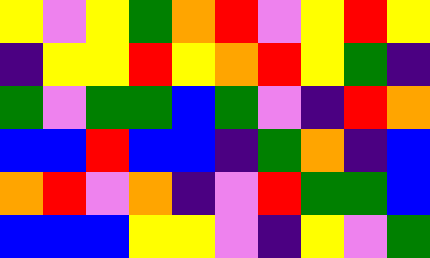[["yellow", "violet", "yellow", "green", "orange", "red", "violet", "yellow", "red", "yellow"], ["indigo", "yellow", "yellow", "red", "yellow", "orange", "red", "yellow", "green", "indigo"], ["green", "violet", "green", "green", "blue", "green", "violet", "indigo", "red", "orange"], ["blue", "blue", "red", "blue", "blue", "indigo", "green", "orange", "indigo", "blue"], ["orange", "red", "violet", "orange", "indigo", "violet", "red", "green", "green", "blue"], ["blue", "blue", "blue", "yellow", "yellow", "violet", "indigo", "yellow", "violet", "green"]]